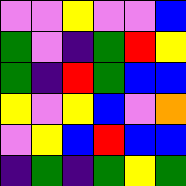[["violet", "violet", "yellow", "violet", "violet", "blue"], ["green", "violet", "indigo", "green", "red", "yellow"], ["green", "indigo", "red", "green", "blue", "blue"], ["yellow", "violet", "yellow", "blue", "violet", "orange"], ["violet", "yellow", "blue", "red", "blue", "blue"], ["indigo", "green", "indigo", "green", "yellow", "green"]]